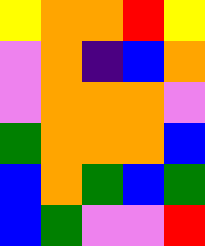[["yellow", "orange", "orange", "red", "yellow"], ["violet", "orange", "indigo", "blue", "orange"], ["violet", "orange", "orange", "orange", "violet"], ["green", "orange", "orange", "orange", "blue"], ["blue", "orange", "green", "blue", "green"], ["blue", "green", "violet", "violet", "red"]]